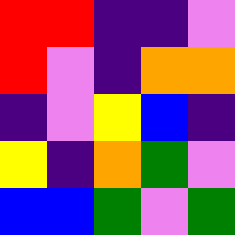[["red", "red", "indigo", "indigo", "violet"], ["red", "violet", "indigo", "orange", "orange"], ["indigo", "violet", "yellow", "blue", "indigo"], ["yellow", "indigo", "orange", "green", "violet"], ["blue", "blue", "green", "violet", "green"]]